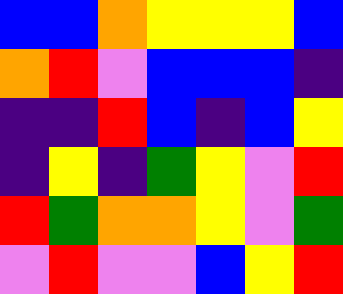[["blue", "blue", "orange", "yellow", "yellow", "yellow", "blue"], ["orange", "red", "violet", "blue", "blue", "blue", "indigo"], ["indigo", "indigo", "red", "blue", "indigo", "blue", "yellow"], ["indigo", "yellow", "indigo", "green", "yellow", "violet", "red"], ["red", "green", "orange", "orange", "yellow", "violet", "green"], ["violet", "red", "violet", "violet", "blue", "yellow", "red"]]